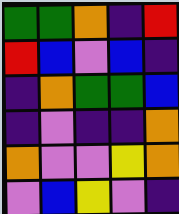[["green", "green", "orange", "indigo", "red"], ["red", "blue", "violet", "blue", "indigo"], ["indigo", "orange", "green", "green", "blue"], ["indigo", "violet", "indigo", "indigo", "orange"], ["orange", "violet", "violet", "yellow", "orange"], ["violet", "blue", "yellow", "violet", "indigo"]]